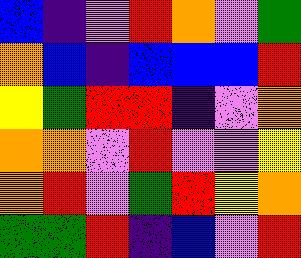[["blue", "indigo", "violet", "red", "orange", "violet", "green"], ["orange", "blue", "indigo", "blue", "blue", "blue", "red"], ["yellow", "green", "red", "red", "indigo", "violet", "orange"], ["orange", "orange", "violet", "red", "violet", "violet", "yellow"], ["orange", "red", "violet", "green", "red", "yellow", "orange"], ["green", "green", "red", "indigo", "blue", "violet", "red"]]